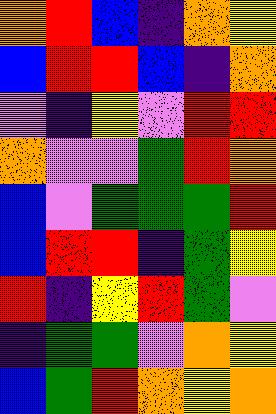[["orange", "red", "blue", "indigo", "orange", "yellow"], ["blue", "red", "red", "blue", "indigo", "orange"], ["violet", "indigo", "yellow", "violet", "red", "red"], ["orange", "violet", "violet", "green", "red", "orange"], ["blue", "violet", "green", "green", "green", "red"], ["blue", "red", "red", "indigo", "green", "yellow"], ["red", "indigo", "yellow", "red", "green", "violet"], ["indigo", "green", "green", "violet", "orange", "yellow"], ["blue", "green", "red", "orange", "yellow", "orange"]]